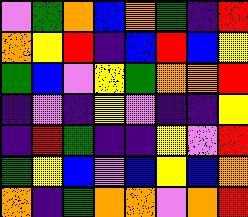[["violet", "green", "orange", "blue", "orange", "green", "indigo", "red"], ["orange", "yellow", "red", "indigo", "blue", "red", "blue", "yellow"], ["green", "blue", "violet", "yellow", "green", "orange", "orange", "red"], ["indigo", "violet", "indigo", "yellow", "violet", "indigo", "indigo", "yellow"], ["indigo", "red", "green", "indigo", "indigo", "yellow", "violet", "red"], ["green", "yellow", "blue", "violet", "blue", "yellow", "blue", "orange"], ["orange", "indigo", "green", "orange", "orange", "violet", "orange", "red"]]